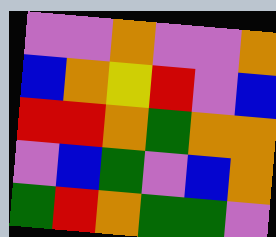[["violet", "violet", "orange", "violet", "violet", "orange"], ["blue", "orange", "yellow", "red", "violet", "blue"], ["red", "red", "orange", "green", "orange", "orange"], ["violet", "blue", "green", "violet", "blue", "orange"], ["green", "red", "orange", "green", "green", "violet"]]